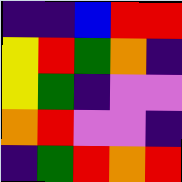[["indigo", "indigo", "blue", "red", "red"], ["yellow", "red", "green", "orange", "indigo"], ["yellow", "green", "indigo", "violet", "violet"], ["orange", "red", "violet", "violet", "indigo"], ["indigo", "green", "red", "orange", "red"]]